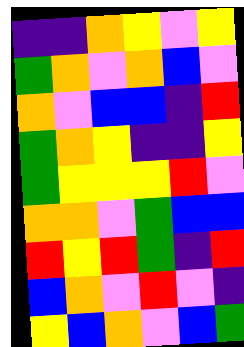[["indigo", "indigo", "orange", "yellow", "violet", "yellow"], ["green", "orange", "violet", "orange", "blue", "violet"], ["orange", "violet", "blue", "blue", "indigo", "red"], ["green", "orange", "yellow", "indigo", "indigo", "yellow"], ["green", "yellow", "yellow", "yellow", "red", "violet"], ["orange", "orange", "violet", "green", "blue", "blue"], ["red", "yellow", "red", "green", "indigo", "red"], ["blue", "orange", "violet", "red", "violet", "indigo"], ["yellow", "blue", "orange", "violet", "blue", "green"]]